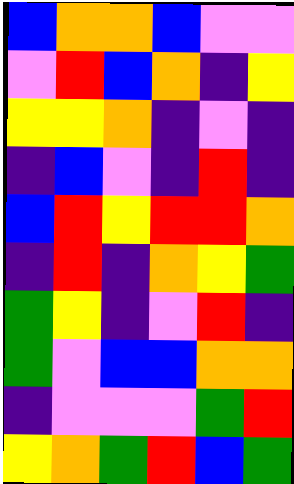[["blue", "orange", "orange", "blue", "violet", "violet"], ["violet", "red", "blue", "orange", "indigo", "yellow"], ["yellow", "yellow", "orange", "indigo", "violet", "indigo"], ["indigo", "blue", "violet", "indigo", "red", "indigo"], ["blue", "red", "yellow", "red", "red", "orange"], ["indigo", "red", "indigo", "orange", "yellow", "green"], ["green", "yellow", "indigo", "violet", "red", "indigo"], ["green", "violet", "blue", "blue", "orange", "orange"], ["indigo", "violet", "violet", "violet", "green", "red"], ["yellow", "orange", "green", "red", "blue", "green"]]